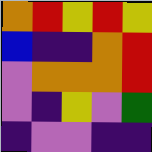[["orange", "red", "yellow", "red", "yellow"], ["blue", "indigo", "indigo", "orange", "red"], ["violet", "orange", "orange", "orange", "red"], ["violet", "indigo", "yellow", "violet", "green"], ["indigo", "violet", "violet", "indigo", "indigo"]]